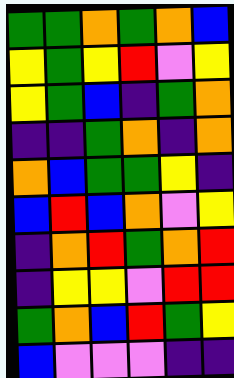[["green", "green", "orange", "green", "orange", "blue"], ["yellow", "green", "yellow", "red", "violet", "yellow"], ["yellow", "green", "blue", "indigo", "green", "orange"], ["indigo", "indigo", "green", "orange", "indigo", "orange"], ["orange", "blue", "green", "green", "yellow", "indigo"], ["blue", "red", "blue", "orange", "violet", "yellow"], ["indigo", "orange", "red", "green", "orange", "red"], ["indigo", "yellow", "yellow", "violet", "red", "red"], ["green", "orange", "blue", "red", "green", "yellow"], ["blue", "violet", "violet", "violet", "indigo", "indigo"]]